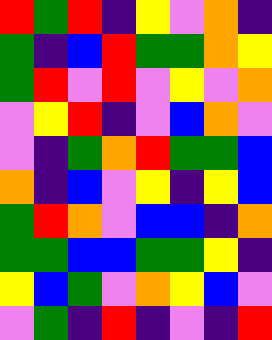[["red", "green", "red", "indigo", "yellow", "violet", "orange", "indigo"], ["green", "indigo", "blue", "red", "green", "green", "orange", "yellow"], ["green", "red", "violet", "red", "violet", "yellow", "violet", "orange"], ["violet", "yellow", "red", "indigo", "violet", "blue", "orange", "violet"], ["violet", "indigo", "green", "orange", "red", "green", "green", "blue"], ["orange", "indigo", "blue", "violet", "yellow", "indigo", "yellow", "blue"], ["green", "red", "orange", "violet", "blue", "blue", "indigo", "orange"], ["green", "green", "blue", "blue", "green", "green", "yellow", "indigo"], ["yellow", "blue", "green", "violet", "orange", "yellow", "blue", "violet"], ["violet", "green", "indigo", "red", "indigo", "violet", "indigo", "red"]]